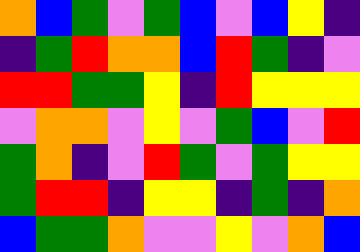[["orange", "blue", "green", "violet", "green", "blue", "violet", "blue", "yellow", "indigo"], ["indigo", "green", "red", "orange", "orange", "blue", "red", "green", "indigo", "violet"], ["red", "red", "green", "green", "yellow", "indigo", "red", "yellow", "yellow", "yellow"], ["violet", "orange", "orange", "violet", "yellow", "violet", "green", "blue", "violet", "red"], ["green", "orange", "indigo", "violet", "red", "green", "violet", "green", "yellow", "yellow"], ["green", "red", "red", "indigo", "yellow", "yellow", "indigo", "green", "indigo", "orange"], ["blue", "green", "green", "orange", "violet", "violet", "yellow", "violet", "orange", "blue"]]